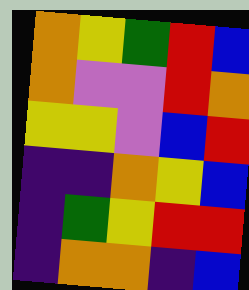[["orange", "yellow", "green", "red", "blue"], ["orange", "violet", "violet", "red", "orange"], ["yellow", "yellow", "violet", "blue", "red"], ["indigo", "indigo", "orange", "yellow", "blue"], ["indigo", "green", "yellow", "red", "red"], ["indigo", "orange", "orange", "indigo", "blue"]]